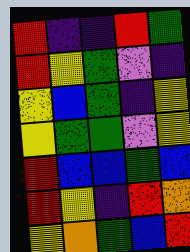[["red", "indigo", "indigo", "red", "green"], ["red", "yellow", "green", "violet", "indigo"], ["yellow", "blue", "green", "indigo", "yellow"], ["yellow", "green", "green", "violet", "yellow"], ["red", "blue", "blue", "green", "blue"], ["red", "yellow", "indigo", "red", "orange"], ["yellow", "orange", "green", "blue", "red"]]